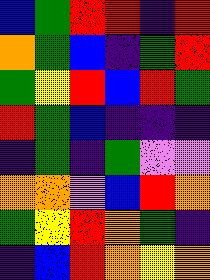[["blue", "green", "red", "red", "indigo", "red"], ["orange", "green", "blue", "indigo", "green", "red"], ["green", "yellow", "red", "blue", "red", "green"], ["red", "green", "blue", "indigo", "indigo", "indigo"], ["indigo", "green", "indigo", "green", "violet", "violet"], ["orange", "orange", "violet", "blue", "red", "orange"], ["green", "yellow", "red", "orange", "green", "indigo"], ["indigo", "blue", "red", "orange", "yellow", "orange"]]